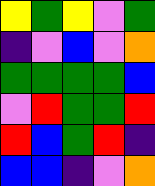[["yellow", "green", "yellow", "violet", "green"], ["indigo", "violet", "blue", "violet", "orange"], ["green", "green", "green", "green", "blue"], ["violet", "red", "green", "green", "red"], ["red", "blue", "green", "red", "indigo"], ["blue", "blue", "indigo", "violet", "orange"]]